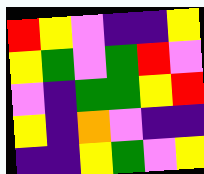[["red", "yellow", "violet", "indigo", "indigo", "yellow"], ["yellow", "green", "violet", "green", "red", "violet"], ["violet", "indigo", "green", "green", "yellow", "red"], ["yellow", "indigo", "orange", "violet", "indigo", "indigo"], ["indigo", "indigo", "yellow", "green", "violet", "yellow"]]